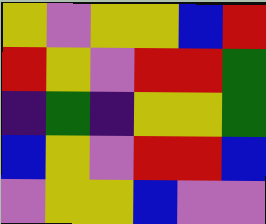[["yellow", "violet", "yellow", "yellow", "blue", "red"], ["red", "yellow", "violet", "red", "red", "green"], ["indigo", "green", "indigo", "yellow", "yellow", "green"], ["blue", "yellow", "violet", "red", "red", "blue"], ["violet", "yellow", "yellow", "blue", "violet", "violet"]]